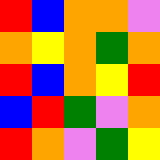[["red", "blue", "orange", "orange", "violet"], ["orange", "yellow", "orange", "green", "orange"], ["red", "blue", "orange", "yellow", "red"], ["blue", "red", "green", "violet", "orange"], ["red", "orange", "violet", "green", "yellow"]]